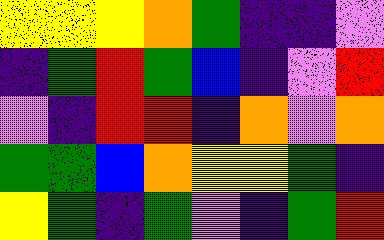[["yellow", "yellow", "yellow", "orange", "green", "indigo", "indigo", "violet"], ["indigo", "green", "red", "green", "blue", "indigo", "violet", "red"], ["violet", "indigo", "red", "red", "indigo", "orange", "violet", "orange"], ["green", "green", "blue", "orange", "yellow", "yellow", "green", "indigo"], ["yellow", "green", "indigo", "green", "violet", "indigo", "green", "red"]]